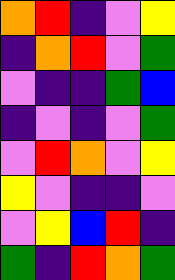[["orange", "red", "indigo", "violet", "yellow"], ["indigo", "orange", "red", "violet", "green"], ["violet", "indigo", "indigo", "green", "blue"], ["indigo", "violet", "indigo", "violet", "green"], ["violet", "red", "orange", "violet", "yellow"], ["yellow", "violet", "indigo", "indigo", "violet"], ["violet", "yellow", "blue", "red", "indigo"], ["green", "indigo", "red", "orange", "green"]]